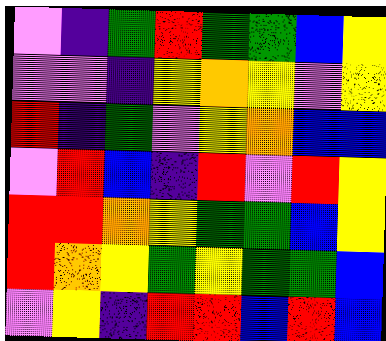[["violet", "indigo", "green", "red", "green", "green", "blue", "yellow"], ["violet", "violet", "indigo", "yellow", "orange", "yellow", "violet", "yellow"], ["red", "indigo", "green", "violet", "yellow", "orange", "blue", "blue"], ["violet", "red", "blue", "indigo", "red", "violet", "red", "yellow"], ["red", "red", "orange", "yellow", "green", "green", "blue", "yellow"], ["red", "orange", "yellow", "green", "yellow", "green", "green", "blue"], ["violet", "yellow", "indigo", "red", "red", "blue", "red", "blue"]]